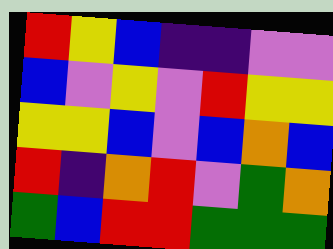[["red", "yellow", "blue", "indigo", "indigo", "violet", "violet"], ["blue", "violet", "yellow", "violet", "red", "yellow", "yellow"], ["yellow", "yellow", "blue", "violet", "blue", "orange", "blue"], ["red", "indigo", "orange", "red", "violet", "green", "orange"], ["green", "blue", "red", "red", "green", "green", "green"]]